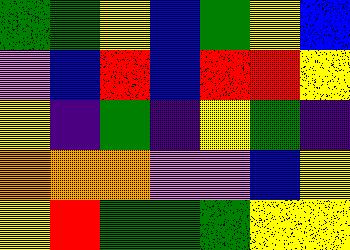[["green", "green", "yellow", "blue", "green", "yellow", "blue"], ["violet", "blue", "red", "blue", "red", "red", "yellow"], ["yellow", "indigo", "green", "indigo", "yellow", "green", "indigo"], ["orange", "orange", "orange", "violet", "violet", "blue", "yellow"], ["yellow", "red", "green", "green", "green", "yellow", "yellow"]]